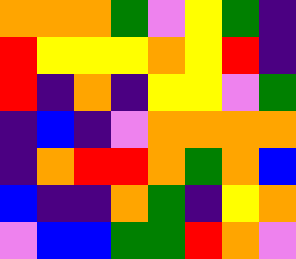[["orange", "orange", "orange", "green", "violet", "yellow", "green", "indigo"], ["red", "yellow", "yellow", "yellow", "orange", "yellow", "red", "indigo"], ["red", "indigo", "orange", "indigo", "yellow", "yellow", "violet", "green"], ["indigo", "blue", "indigo", "violet", "orange", "orange", "orange", "orange"], ["indigo", "orange", "red", "red", "orange", "green", "orange", "blue"], ["blue", "indigo", "indigo", "orange", "green", "indigo", "yellow", "orange"], ["violet", "blue", "blue", "green", "green", "red", "orange", "violet"]]